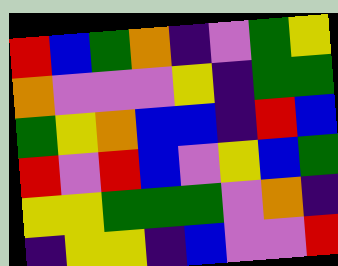[["red", "blue", "green", "orange", "indigo", "violet", "green", "yellow"], ["orange", "violet", "violet", "violet", "yellow", "indigo", "green", "green"], ["green", "yellow", "orange", "blue", "blue", "indigo", "red", "blue"], ["red", "violet", "red", "blue", "violet", "yellow", "blue", "green"], ["yellow", "yellow", "green", "green", "green", "violet", "orange", "indigo"], ["indigo", "yellow", "yellow", "indigo", "blue", "violet", "violet", "red"]]